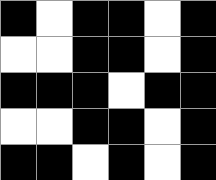[["black", "white", "black", "black", "white", "black"], ["white", "white", "black", "black", "white", "black"], ["black", "black", "black", "white", "black", "black"], ["white", "white", "black", "black", "white", "black"], ["black", "black", "white", "black", "white", "black"]]